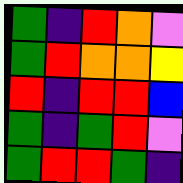[["green", "indigo", "red", "orange", "violet"], ["green", "red", "orange", "orange", "yellow"], ["red", "indigo", "red", "red", "blue"], ["green", "indigo", "green", "red", "violet"], ["green", "red", "red", "green", "indigo"]]